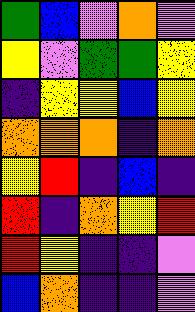[["green", "blue", "violet", "orange", "violet"], ["yellow", "violet", "green", "green", "yellow"], ["indigo", "yellow", "yellow", "blue", "yellow"], ["orange", "orange", "orange", "indigo", "orange"], ["yellow", "red", "indigo", "blue", "indigo"], ["red", "indigo", "orange", "yellow", "red"], ["red", "yellow", "indigo", "indigo", "violet"], ["blue", "orange", "indigo", "indigo", "violet"]]